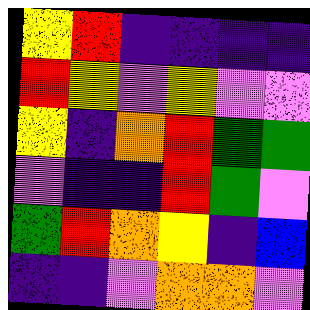[["yellow", "red", "indigo", "indigo", "indigo", "indigo"], ["red", "yellow", "violet", "yellow", "violet", "violet"], ["yellow", "indigo", "orange", "red", "green", "green"], ["violet", "indigo", "indigo", "red", "green", "violet"], ["green", "red", "orange", "yellow", "indigo", "blue"], ["indigo", "indigo", "violet", "orange", "orange", "violet"]]